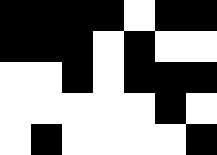[["black", "black", "black", "black", "white", "black", "black"], ["black", "black", "black", "white", "black", "white", "white"], ["white", "white", "black", "white", "black", "black", "black"], ["white", "white", "white", "white", "white", "black", "white"], ["white", "black", "white", "white", "white", "white", "black"]]